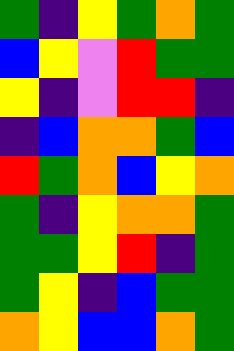[["green", "indigo", "yellow", "green", "orange", "green"], ["blue", "yellow", "violet", "red", "green", "green"], ["yellow", "indigo", "violet", "red", "red", "indigo"], ["indigo", "blue", "orange", "orange", "green", "blue"], ["red", "green", "orange", "blue", "yellow", "orange"], ["green", "indigo", "yellow", "orange", "orange", "green"], ["green", "green", "yellow", "red", "indigo", "green"], ["green", "yellow", "indigo", "blue", "green", "green"], ["orange", "yellow", "blue", "blue", "orange", "green"]]